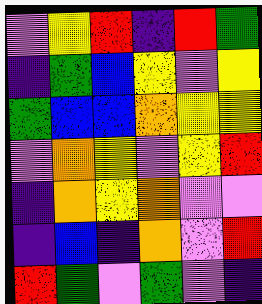[["violet", "yellow", "red", "indigo", "red", "green"], ["indigo", "green", "blue", "yellow", "violet", "yellow"], ["green", "blue", "blue", "orange", "yellow", "yellow"], ["violet", "orange", "yellow", "violet", "yellow", "red"], ["indigo", "orange", "yellow", "orange", "violet", "violet"], ["indigo", "blue", "indigo", "orange", "violet", "red"], ["red", "green", "violet", "green", "violet", "indigo"]]